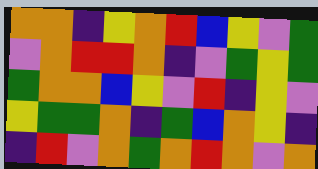[["orange", "orange", "indigo", "yellow", "orange", "red", "blue", "yellow", "violet", "green"], ["violet", "orange", "red", "red", "orange", "indigo", "violet", "green", "yellow", "green"], ["green", "orange", "orange", "blue", "yellow", "violet", "red", "indigo", "yellow", "violet"], ["yellow", "green", "green", "orange", "indigo", "green", "blue", "orange", "yellow", "indigo"], ["indigo", "red", "violet", "orange", "green", "orange", "red", "orange", "violet", "orange"]]